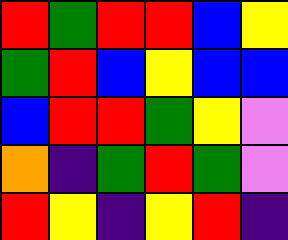[["red", "green", "red", "red", "blue", "yellow"], ["green", "red", "blue", "yellow", "blue", "blue"], ["blue", "red", "red", "green", "yellow", "violet"], ["orange", "indigo", "green", "red", "green", "violet"], ["red", "yellow", "indigo", "yellow", "red", "indigo"]]